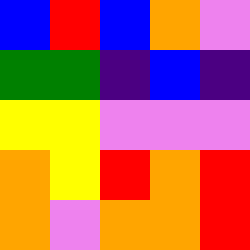[["blue", "red", "blue", "orange", "violet"], ["green", "green", "indigo", "blue", "indigo"], ["yellow", "yellow", "violet", "violet", "violet"], ["orange", "yellow", "red", "orange", "red"], ["orange", "violet", "orange", "orange", "red"]]